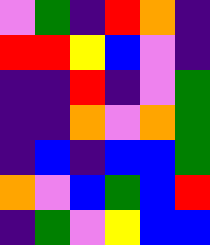[["violet", "green", "indigo", "red", "orange", "indigo"], ["red", "red", "yellow", "blue", "violet", "indigo"], ["indigo", "indigo", "red", "indigo", "violet", "green"], ["indigo", "indigo", "orange", "violet", "orange", "green"], ["indigo", "blue", "indigo", "blue", "blue", "green"], ["orange", "violet", "blue", "green", "blue", "red"], ["indigo", "green", "violet", "yellow", "blue", "blue"]]